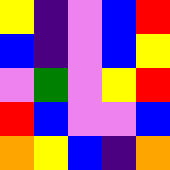[["yellow", "indigo", "violet", "blue", "red"], ["blue", "indigo", "violet", "blue", "yellow"], ["violet", "green", "violet", "yellow", "red"], ["red", "blue", "violet", "violet", "blue"], ["orange", "yellow", "blue", "indigo", "orange"]]